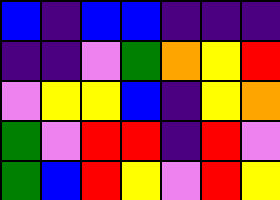[["blue", "indigo", "blue", "blue", "indigo", "indigo", "indigo"], ["indigo", "indigo", "violet", "green", "orange", "yellow", "red"], ["violet", "yellow", "yellow", "blue", "indigo", "yellow", "orange"], ["green", "violet", "red", "red", "indigo", "red", "violet"], ["green", "blue", "red", "yellow", "violet", "red", "yellow"]]